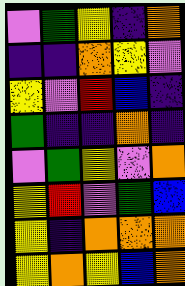[["violet", "green", "yellow", "indigo", "orange"], ["indigo", "indigo", "orange", "yellow", "violet"], ["yellow", "violet", "red", "blue", "indigo"], ["green", "indigo", "indigo", "orange", "indigo"], ["violet", "green", "yellow", "violet", "orange"], ["yellow", "red", "violet", "green", "blue"], ["yellow", "indigo", "orange", "orange", "orange"], ["yellow", "orange", "yellow", "blue", "orange"]]